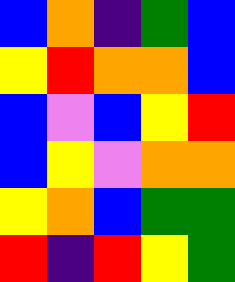[["blue", "orange", "indigo", "green", "blue"], ["yellow", "red", "orange", "orange", "blue"], ["blue", "violet", "blue", "yellow", "red"], ["blue", "yellow", "violet", "orange", "orange"], ["yellow", "orange", "blue", "green", "green"], ["red", "indigo", "red", "yellow", "green"]]